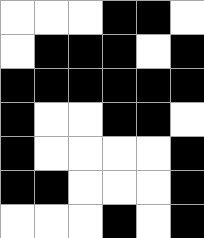[["white", "white", "white", "black", "black", "white"], ["white", "black", "black", "black", "white", "black"], ["black", "black", "black", "black", "black", "black"], ["black", "white", "white", "black", "black", "white"], ["black", "white", "white", "white", "white", "black"], ["black", "black", "white", "white", "white", "black"], ["white", "white", "white", "black", "white", "black"]]